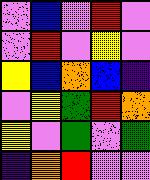[["violet", "blue", "violet", "red", "violet"], ["violet", "red", "violet", "yellow", "violet"], ["yellow", "blue", "orange", "blue", "indigo"], ["violet", "yellow", "green", "red", "orange"], ["yellow", "violet", "green", "violet", "green"], ["indigo", "orange", "red", "violet", "violet"]]